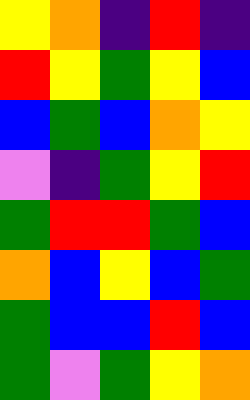[["yellow", "orange", "indigo", "red", "indigo"], ["red", "yellow", "green", "yellow", "blue"], ["blue", "green", "blue", "orange", "yellow"], ["violet", "indigo", "green", "yellow", "red"], ["green", "red", "red", "green", "blue"], ["orange", "blue", "yellow", "blue", "green"], ["green", "blue", "blue", "red", "blue"], ["green", "violet", "green", "yellow", "orange"]]